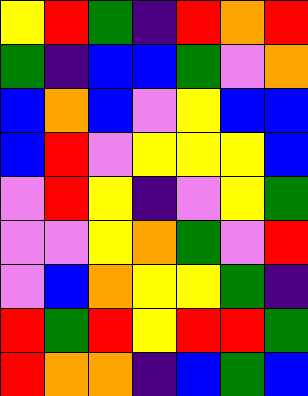[["yellow", "red", "green", "indigo", "red", "orange", "red"], ["green", "indigo", "blue", "blue", "green", "violet", "orange"], ["blue", "orange", "blue", "violet", "yellow", "blue", "blue"], ["blue", "red", "violet", "yellow", "yellow", "yellow", "blue"], ["violet", "red", "yellow", "indigo", "violet", "yellow", "green"], ["violet", "violet", "yellow", "orange", "green", "violet", "red"], ["violet", "blue", "orange", "yellow", "yellow", "green", "indigo"], ["red", "green", "red", "yellow", "red", "red", "green"], ["red", "orange", "orange", "indigo", "blue", "green", "blue"]]